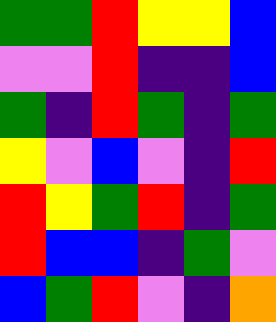[["green", "green", "red", "yellow", "yellow", "blue"], ["violet", "violet", "red", "indigo", "indigo", "blue"], ["green", "indigo", "red", "green", "indigo", "green"], ["yellow", "violet", "blue", "violet", "indigo", "red"], ["red", "yellow", "green", "red", "indigo", "green"], ["red", "blue", "blue", "indigo", "green", "violet"], ["blue", "green", "red", "violet", "indigo", "orange"]]